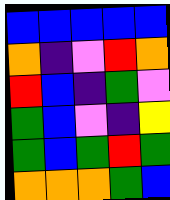[["blue", "blue", "blue", "blue", "blue"], ["orange", "indigo", "violet", "red", "orange"], ["red", "blue", "indigo", "green", "violet"], ["green", "blue", "violet", "indigo", "yellow"], ["green", "blue", "green", "red", "green"], ["orange", "orange", "orange", "green", "blue"]]